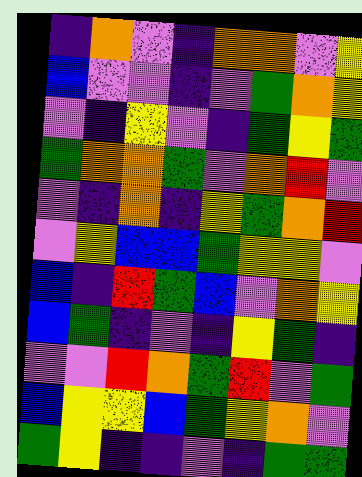[["indigo", "orange", "violet", "indigo", "orange", "orange", "violet", "yellow"], ["blue", "violet", "violet", "indigo", "violet", "green", "orange", "yellow"], ["violet", "indigo", "yellow", "violet", "indigo", "green", "yellow", "green"], ["green", "orange", "orange", "green", "violet", "orange", "red", "violet"], ["violet", "indigo", "orange", "indigo", "yellow", "green", "orange", "red"], ["violet", "yellow", "blue", "blue", "green", "yellow", "yellow", "violet"], ["blue", "indigo", "red", "green", "blue", "violet", "orange", "yellow"], ["blue", "green", "indigo", "violet", "indigo", "yellow", "green", "indigo"], ["violet", "violet", "red", "orange", "green", "red", "violet", "green"], ["blue", "yellow", "yellow", "blue", "green", "yellow", "orange", "violet"], ["green", "yellow", "indigo", "indigo", "violet", "indigo", "green", "green"]]